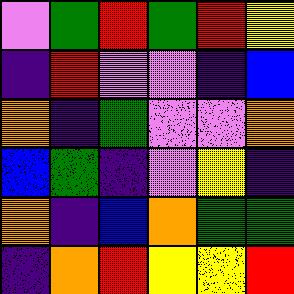[["violet", "green", "red", "green", "red", "yellow"], ["indigo", "red", "violet", "violet", "indigo", "blue"], ["orange", "indigo", "green", "violet", "violet", "orange"], ["blue", "green", "indigo", "violet", "yellow", "indigo"], ["orange", "indigo", "blue", "orange", "green", "green"], ["indigo", "orange", "red", "yellow", "yellow", "red"]]